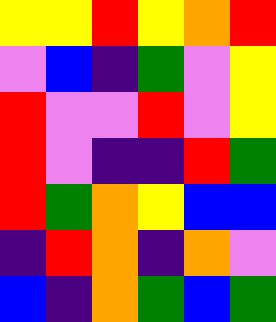[["yellow", "yellow", "red", "yellow", "orange", "red"], ["violet", "blue", "indigo", "green", "violet", "yellow"], ["red", "violet", "violet", "red", "violet", "yellow"], ["red", "violet", "indigo", "indigo", "red", "green"], ["red", "green", "orange", "yellow", "blue", "blue"], ["indigo", "red", "orange", "indigo", "orange", "violet"], ["blue", "indigo", "orange", "green", "blue", "green"]]